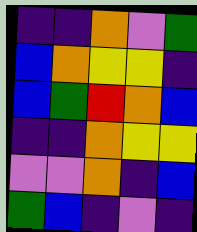[["indigo", "indigo", "orange", "violet", "green"], ["blue", "orange", "yellow", "yellow", "indigo"], ["blue", "green", "red", "orange", "blue"], ["indigo", "indigo", "orange", "yellow", "yellow"], ["violet", "violet", "orange", "indigo", "blue"], ["green", "blue", "indigo", "violet", "indigo"]]